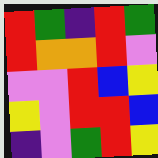[["red", "green", "indigo", "red", "green"], ["red", "orange", "orange", "red", "violet"], ["violet", "violet", "red", "blue", "yellow"], ["yellow", "violet", "red", "red", "blue"], ["indigo", "violet", "green", "red", "yellow"]]